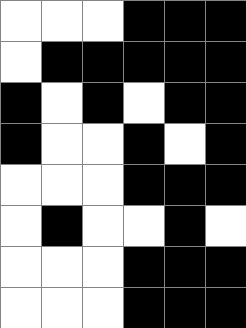[["white", "white", "white", "black", "black", "black"], ["white", "black", "black", "black", "black", "black"], ["black", "white", "black", "white", "black", "black"], ["black", "white", "white", "black", "white", "black"], ["white", "white", "white", "black", "black", "black"], ["white", "black", "white", "white", "black", "white"], ["white", "white", "white", "black", "black", "black"], ["white", "white", "white", "black", "black", "black"]]